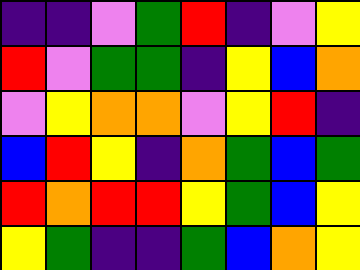[["indigo", "indigo", "violet", "green", "red", "indigo", "violet", "yellow"], ["red", "violet", "green", "green", "indigo", "yellow", "blue", "orange"], ["violet", "yellow", "orange", "orange", "violet", "yellow", "red", "indigo"], ["blue", "red", "yellow", "indigo", "orange", "green", "blue", "green"], ["red", "orange", "red", "red", "yellow", "green", "blue", "yellow"], ["yellow", "green", "indigo", "indigo", "green", "blue", "orange", "yellow"]]